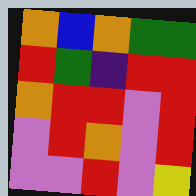[["orange", "blue", "orange", "green", "green"], ["red", "green", "indigo", "red", "red"], ["orange", "red", "red", "violet", "red"], ["violet", "red", "orange", "violet", "red"], ["violet", "violet", "red", "violet", "yellow"]]